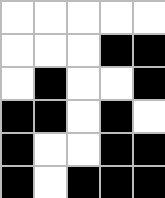[["white", "white", "white", "white", "white"], ["white", "white", "white", "black", "black"], ["white", "black", "white", "white", "black"], ["black", "black", "white", "black", "white"], ["black", "white", "white", "black", "black"], ["black", "white", "black", "black", "black"]]